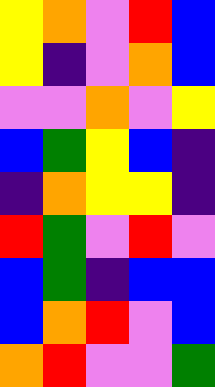[["yellow", "orange", "violet", "red", "blue"], ["yellow", "indigo", "violet", "orange", "blue"], ["violet", "violet", "orange", "violet", "yellow"], ["blue", "green", "yellow", "blue", "indigo"], ["indigo", "orange", "yellow", "yellow", "indigo"], ["red", "green", "violet", "red", "violet"], ["blue", "green", "indigo", "blue", "blue"], ["blue", "orange", "red", "violet", "blue"], ["orange", "red", "violet", "violet", "green"]]